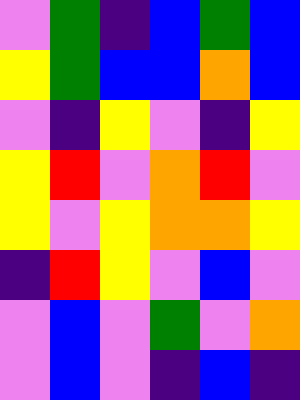[["violet", "green", "indigo", "blue", "green", "blue"], ["yellow", "green", "blue", "blue", "orange", "blue"], ["violet", "indigo", "yellow", "violet", "indigo", "yellow"], ["yellow", "red", "violet", "orange", "red", "violet"], ["yellow", "violet", "yellow", "orange", "orange", "yellow"], ["indigo", "red", "yellow", "violet", "blue", "violet"], ["violet", "blue", "violet", "green", "violet", "orange"], ["violet", "blue", "violet", "indigo", "blue", "indigo"]]